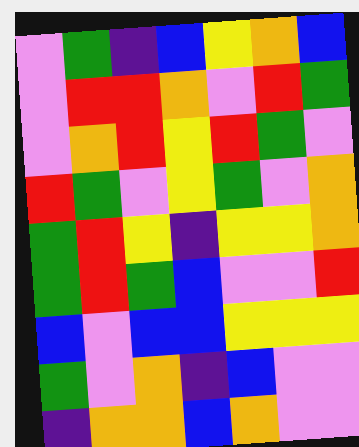[["violet", "green", "indigo", "blue", "yellow", "orange", "blue"], ["violet", "red", "red", "orange", "violet", "red", "green"], ["violet", "orange", "red", "yellow", "red", "green", "violet"], ["red", "green", "violet", "yellow", "green", "violet", "orange"], ["green", "red", "yellow", "indigo", "yellow", "yellow", "orange"], ["green", "red", "green", "blue", "violet", "violet", "red"], ["blue", "violet", "blue", "blue", "yellow", "yellow", "yellow"], ["green", "violet", "orange", "indigo", "blue", "violet", "violet"], ["indigo", "orange", "orange", "blue", "orange", "violet", "violet"]]